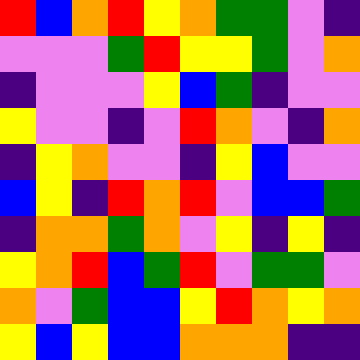[["red", "blue", "orange", "red", "yellow", "orange", "green", "green", "violet", "indigo"], ["violet", "violet", "violet", "green", "red", "yellow", "yellow", "green", "violet", "orange"], ["indigo", "violet", "violet", "violet", "yellow", "blue", "green", "indigo", "violet", "violet"], ["yellow", "violet", "violet", "indigo", "violet", "red", "orange", "violet", "indigo", "orange"], ["indigo", "yellow", "orange", "violet", "violet", "indigo", "yellow", "blue", "violet", "violet"], ["blue", "yellow", "indigo", "red", "orange", "red", "violet", "blue", "blue", "green"], ["indigo", "orange", "orange", "green", "orange", "violet", "yellow", "indigo", "yellow", "indigo"], ["yellow", "orange", "red", "blue", "green", "red", "violet", "green", "green", "violet"], ["orange", "violet", "green", "blue", "blue", "yellow", "red", "orange", "yellow", "orange"], ["yellow", "blue", "yellow", "blue", "blue", "orange", "orange", "orange", "indigo", "indigo"]]